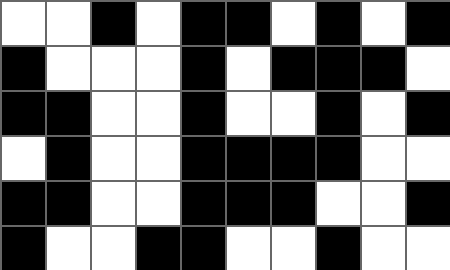[["white", "white", "black", "white", "black", "black", "white", "black", "white", "black"], ["black", "white", "white", "white", "black", "white", "black", "black", "black", "white"], ["black", "black", "white", "white", "black", "white", "white", "black", "white", "black"], ["white", "black", "white", "white", "black", "black", "black", "black", "white", "white"], ["black", "black", "white", "white", "black", "black", "black", "white", "white", "black"], ["black", "white", "white", "black", "black", "white", "white", "black", "white", "white"]]